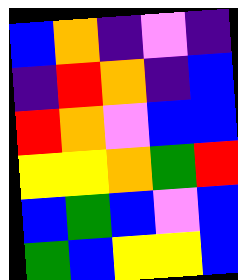[["blue", "orange", "indigo", "violet", "indigo"], ["indigo", "red", "orange", "indigo", "blue"], ["red", "orange", "violet", "blue", "blue"], ["yellow", "yellow", "orange", "green", "red"], ["blue", "green", "blue", "violet", "blue"], ["green", "blue", "yellow", "yellow", "blue"]]